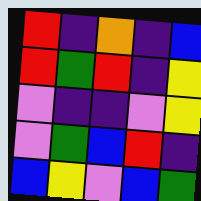[["red", "indigo", "orange", "indigo", "blue"], ["red", "green", "red", "indigo", "yellow"], ["violet", "indigo", "indigo", "violet", "yellow"], ["violet", "green", "blue", "red", "indigo"], ["blue", "yellow", "violet", "blue", "green"]]